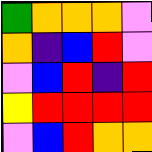[["green", "orange", "orange", "orange", "violet"], ["orange", "indigo", "blue", "red", "violet"], ["violet", "blue", "red", "indigo", "red"], ["yellow", "red", "red", "red", "red"], ["violet", "blue", "red", "orange", "orange"]]